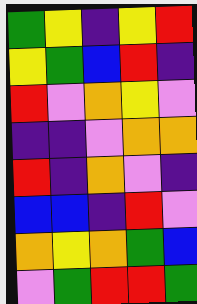[["green", "yellow", "indigo", "yellow", "red"], ["yellow", "green", "blue", "red", "indigo"], ["red", "violet", "orange", "yellow", "violet"], ["indigo", "indigo", "violet", "orange", "orange"], ["red", "indigo", "orange", "violet", "indigo"], ["blue", "blue", "indigo", "red", "violet"], ["orange", "yellow", "orange", "green", "blue"], ["violet", "green", "red", "red", "green"]]